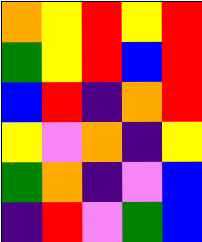[["orange", "yellow", "red", "yellow", "red"], ["green", "yellow", "red", "blue", "red"], ["blue", "red", "indigo", "orange", "red"], ["yellow", "violet", "orange", "indigo", "yellow"], ["green", "orange", "indigo", "violet", "blue"], ["indigo", "red", "violet", "green", "blue"]]